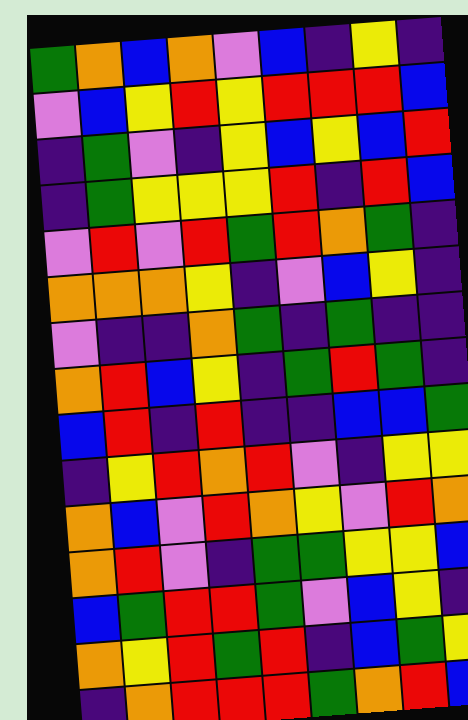[["green", "orange", "blue", "orange", "violet", "blue", "indigo", "yellow", "indigo"], ["violet", "blue", "yellow", "red", "yellow", "red", "red", "red", "blue"], ["indigo", "green", "violet", "indigo", "yellow", "blue", "yellow", "blue", "red"], ["indigo", "green", "yellow", "yellow", "yellow", "red", "indigo", "red", "blue"], ["violet", "red", "violet", "red", "green", "red", "orange", "green", "indigo"], ["orange", "orange", "orange", "yellow", "indigo", "violet", "blue", "yellow", "indigo"], ["violet", "indigo", "indigo", "orange", "green", "indigo", "green", "indigo", "indigo"], ["orange", "red", "blue", "yellow", "indigo", "green", "red", "green", "indigo"], ["blue", "red", "indigo", "red", "indigo", "indigo", "blue", "blue", "green"], ["indigo", "yellow", "red", "orange", "red", "violet", "indigo", "yellow", "yellow"], ["orange", "blue", "violet", "red", "orange", "yellow", "violet", "red", "orange"], ["orange", "red", "violet", "indigo", "green", "green", "yellow", "yellow", "blue"], ["blue", "green", "red", "red", "green", "violet", "blue", "yellow", "indigo"], ["orange", "yellow", "red", "green", "red", "indigo", "blue", "green", "yellow"], ["indigo", "orange", "red", "red", "red", "green", "orange", "red", "blue"]]